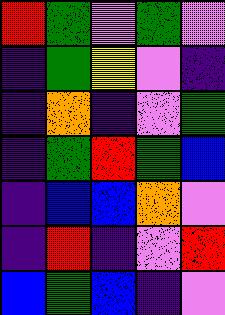[["red", "green", "violet", "green", "violet"], ["indigo", "green", "yellow", "violet", "indigo"], ["indigo", "orange", "indigo", "violet", "green"], ["indigo", "green", "red", "green", "blue"], ["indigo", "blue", "blue", "orange", "violet"], ["indigo", "red", "indigo", "violet", "red"], ["blue", "green", "blue", "indigo", "violet"]]